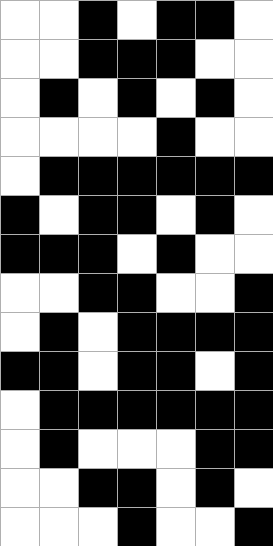[["white", "white", "black", "white", "black", "black", "white"], ["white", "white", "black", "black", "black", "white", "white"], ["white", "black", "white", "black", "white", "black", "white"], ["white", "white", "white", "white", "black", "white", "white"], ["white", "black", "black", "black", "black", "black", "black"], ["black", "white", "black", "black", "white", "black", "white"], ["black", "black", "black", "white", "black", "white", "white"], ["white", "white", "black", "black", "white", "white", "black"], ["white", "black", "white", "black", "black", "black", "black"], ["black", "black", "white", "black", "black", "white", "black"], ["white", "black", "black", "black", "black", "black", "black"], ["white", "black", "white", "white", "white", "black", "black"], ["white", "white", "black", "black", "white", "black", "white"], ["white", "white", "white", "black", "white", "white", "black"]]